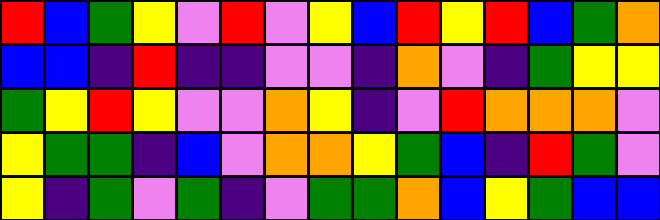[["red", "blue", "green", "yellow", "violet", "red", "violet", "yellow", "blue", "red", "yellow", "red", "blue", "green", "orange"], ["blue", "blue", "indigo", "red", "indigo", "indigo", "violet", "violet", "indigo", "orange", "violet", "indigo", "green", "yellow", "yellow"], ["green", "yellow", "red", "yellow", "violet", "violet", "orange", "yellow", "indigo", "violet", "red", "orange", "orange", "orange", "violet"], ["yellow", "green", "green", "indigo", "blue", "violet", "orange", "orange", "yellow", "green", "blue", "indigo", "red", "green", "violet"], ["yellow", "indigo", "green", "violet", "green", "indigo", "violet", "green", "green", "orange", "blue", "yellow", "green", "blue", "blue"]]